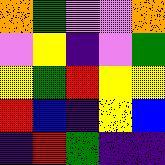[["orange", "green", "violet", "violet", "orange"], ["violet", "yellow", "indigo", "violet", "green"], ["yellow", "green", "red", "yellow", "yellow"], ["red", "blue", "indigo", "yellow", "blue"], ["indigo", "red", "green", "indigo", "indigo"]]